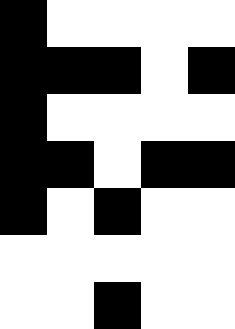[["black", "white", "white", "white", "white"], ["black", "black", "black", "white", "black"], ["black", "white", "white", "white", "white"], ["black", "black", "white", "black", "black"], ["black", "white", "black", "white", "white"], ["white", "white", "white", "white", "white"], ["white", "white", "black", "white", "white"]]